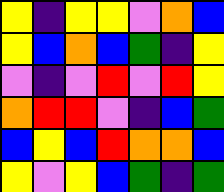[["yellow", "indigo", "yellow", "yellow", "violet", "orange", "blue"], ["yellow", "blue", "orange", "blue", "green", "indigo", "yellow"], ["violet", "indigo", "violet", "red", "violet", "red", "yellow"], ["orange", "red", "red", "violet", "indigo", "blue", "green"], ["blue", "yellow", "blue", "red", "orange", "orange", "blue"], ["yellow", "violet", "yellow", "blue", "green", "indigo", "green"]]